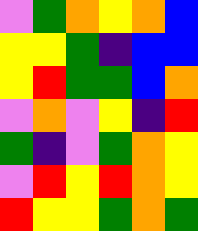[["violet", "green", "orange", "yellow", "orange", "blue"], ["yellow", "yellow", "green", "indigo", "blue", "blue"], ["yellow", "red", "green", "green", "blue", "orange"], ["violet", "orange", "violet", "yellow", "indigo", "red"], ["green", "indigo", "violet", "green", "orange", "yellow"], ["violet", "red", "yellow", "red", "orange", "yellow"], ["red", "yellow", "yellow", "green", "orange", "green"]]